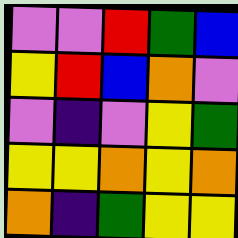[["violet", "violet", "red", "green", "blue"], ["yellow", "red", "blue", "orange", "violet"], ["violet", "indigo", "violet", "yellow", "green"], ["yellow", "yellow", "orange", "yellow", "orange"], ["orange", "indigo", "green", "yellow", "yellow"]]